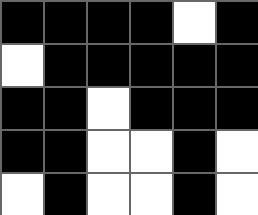[["black", "black", "black", "black", "white", "black"], ["white", "black", "black", "black", "black", "black"], ["black", "black", "white", "black", "black", "black"], ["black", "black", "white", "white", "black", "white"], ["white", "black", "white", "white", "black", "white"]]